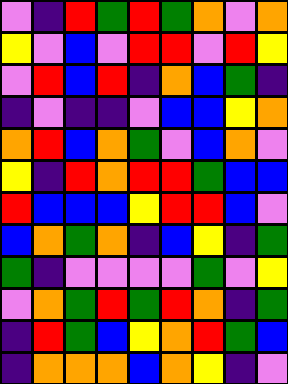[["violet", "indigo", "red", "green", "red", "green", "orange", "violet", "orange"], ["yellow", "violet", "blue", "violet", "red", "red", "violet", "red", "yellow"], ["violet", "red", "blue", "red", "indigo", "orange", "blue", "green", "indigo"], ["indigo", "violet", "indigo", "indigo", "violet", "blue", "blue", "yellow", "orange"], ["orange", "red", "blue", "orange", "green", "violet", "blue", "orange", "violet"], ["yellow", "indigo", "red", "orange", "red", "red", "green", "blue", "blue"], ["red", "blue", "blue", "blue", "yellow", "red", "red", "blue", "violet"], ["blue", "orange", "green", "orange", "indigo", "blue", "yellow", "indigo", "green"], ["green", "indigo", "violet", "violet", "violet", "violet", "green", "violet", "yellow"], ["violet", "orange", "green", "red", "green", "red", "orange", "indigo", "green"], ["indigo", "red", "green", "blue", "yellow", "orange", "red", "green", "blue"], ["indigo", "orange", "orange", "orange", "blue", "orange", "yellow", "indigo", "violet"]]